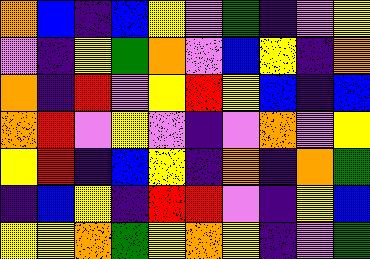[["orange", "blue", "indigo", "blue", "yellow", "violet", "green", "indigo", "violet", "yellow"], ["violet", "indigo", "yellow", "green", "orange", "violet", "blue", "yellow", "indigo", "orange"], ["orange", "indigo", "red", "violet", "yellow", "red", "yellow", "blue", "indigo", "blue"], ["orange", "red", "violet", "yellow", "violet", "indigo", "violet", "orange", "violet", "yellow"], ["yellow", "red", "indigo", "blue", "yellow", "indigo", "orange", "indigo", "orange", "green"], ["indigo", "blue", "yellow", "indigo", "red", "red", "violet", "indigo", "yellow", "blue"], ["yellow", "yellow", "orange", "green", "yellow", "orange", "yellow", "indigo", "violet", "green"]]